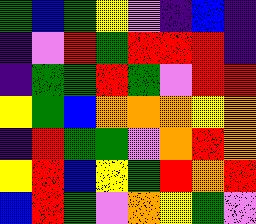[["green", "blue", "green", "yellow", "violet", "indigo", "blue", "indigo"], ["indigo", "violet", "red", "green", "red", "red", "red", "indigo"], ["indigo", "green", "green", "red", "green", "violet", "red", "red"], ["yellow", "green", "blue", "orange", "orange", "orange", "yellow", "orange"], ["indigo", "red", "green", "green", "violet", "orange", "red", "orange"], ["yellow", "red", "blue", "yellow", "green", "red", "orange", "red"], ["blue", "red", "green", "violet", "orange", "yellow", "green", "violet"]]